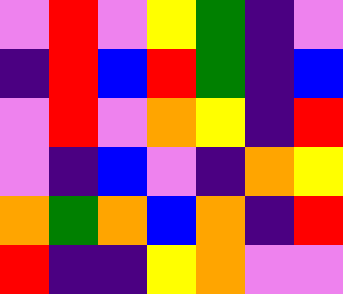[["violet", "red", "violet", "yellow", "green", "indigo", "violet"], ["indigo", "red", "blue", "red", "green", "indigo", "blue"], ["violet", "red", "violet", "orange", "yellow", "indigo", "red"], ["violet", "indigo", "blue", "violet", "indigo", "orange", "yellow"], ["orange", "green", "orange", "blue", "orange", "indigo", "red"], ["red", "indigo", "indigo", "yellow", "orange", "violet", "violet"]]